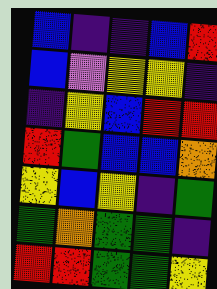[["blue", "indigo", "indigo", "blue", "red"], ["blue", "violet", "yellow", "yellow", "indigo"], ["indigo", "yellow", "blue", "red", "red"], ["red", "green", "blue", "blue", "orange"], ["yellow", "blue", "yellow", "indigo", "green"], ["green", "orange", "green", "green", "indigo"], ["red", "red", "green", "green", "yellow"]]